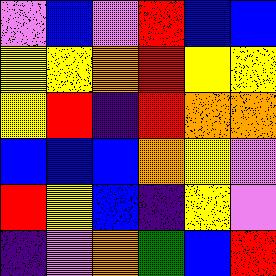[["violet", "blue", "violet", "red", "blue", "blue"], ["yellow", "yellow", "orange", "red", "yellow", "yellow"], ["yellow", "red", "indigo", "red", "orange", "orange"], ["blue", "blue", "blue", "orange", "yellow", "violet"], ["red", "yellow", "blue", "indigo", "yellow", "violet"], ["indigo", "violet", "orange", "green", "blue", "red"]]